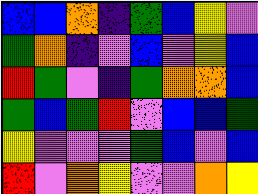[["blue", "blue", "orange", "indigo", "green", "blue", "yellow", "violet"], ["green", "orange", "indigo", "violet", "blue", "violet", "yellow", "blue"], ["red", "green", "violet", "indigo", "green", "orange", "orange", "blue"], ["green", "blue", "green", "red", "violet", "blue", "blue", "green"], ["yellow", "violet", "violet", "violet", "green", "blue", "violet", "blue"], ["red", "violet", "orange", "yellow", "violet", "violet", "orange", "yellow"]]